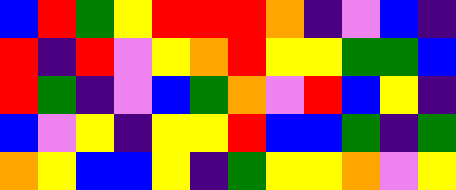[["blue", "red", "green", "yellow", "red", "red", "red", "orange", "indigo", "violet", "blue", "indigo"], ["red", "indigo", "red", "violet", "yellow", "orange", "red", "yellow", "yellow", "green", "green", "blue"], ["red", "green", "indigo", "violet", "blue", "green", "orange", "violet", "red", "blue", "yellow", "indigo"], ["blue", "violet", "yellow", "indigo", "yellow", "yellow", "red", "blue", "blue", "green", "indigo", "green"], ["orange", "yellow", "blue", "blue", "yellow", "indigo", "green", "yellow", "yellow", "orange", "violet", "yellow"]]